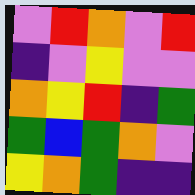[["violet", "red", "orange", "violet", "red"], ["indigo", "violet", "yellow", "violet", "violet"], ["orange", "yellow", "red", "indigo", "green"], ["green", "blue", "green", "orange", "violet"], ["yellow", "orange", "green", "indigo", "indigo"]]